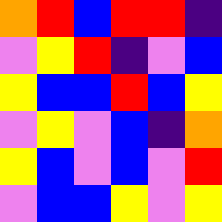[["orange", "red", "blue", "red", "red", "indigo"], ["violet", "yellow", "red", "indigo", "violet", "blue"], ["yellow", "blue", "blue", "red", "blue", "yellow"], ["violet", "yellow", "violet", "blue", "indigo", "orange"], ["yellow", "blue", "violet", "blue", "violet", "red"], ["violet", "blue", "blue", "yellow", "violet", "yellow"]]